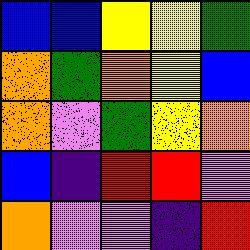[["blue", "blue", "yellow", "yellow", "green"], ["orange", "green", "orange", "yellow", "blue"], ["orange", "violet", "green", "yellow", "orange"], ["blue", "indigo", "red", "red", "violet"], ["orange", "violet", "violet", "indigo", "red"]]